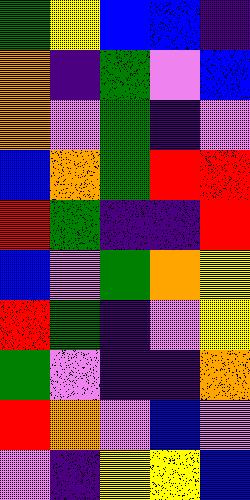[["green", "yellow", "blue", "blue", "indigo"], ["orange", "indigo", "green", "violet", "blue"], ["orange", "violet", "green", "indigo", "violet"], ["blue", "orange", "green", "red", "red"], ["red", "green", "indigo", "indigo", "red"], ["blue", "violet", "green", "orange", "yellow"], ["red", "green", "indigo", "violet", "yellow"], ["green", "violet", "indigo", "indigo", "orange"], ["red", "orange", "violet", "blue", "violet"], ["violet", "indigo", "yellow", "yellow", "blue"]]